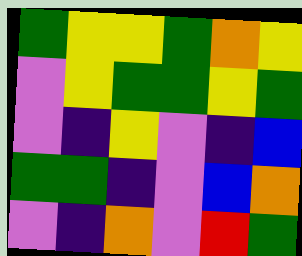[["green", "yellow", "yellow", "green", "orange", "yellow"], ["violet", "yellow", "green", "green", "yellow", "green"], ["violet", "indigo", "yellow", "violet", "indigo", "blue"], ["green", "green", "indigo", "violet", "blue", "orange"], ["violet", "indigo", "orange", "violet", "red", "green"]]